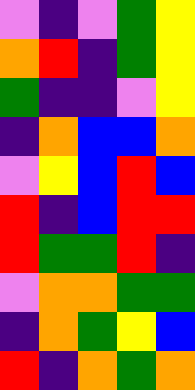[["violet", "indigo", "violet", "green", "yellow"], ["orange", "red", "indigo", "green", "yellow"], ["green", "indigo", "indigo", "violet", "yellow"], ["indigo", "orange", "blue", "blue", "orange"], ["violet", "yellow", "blue", "red", "blue"], ["red", "indigo", "blue", "red", "red"], ["red", "green", "green", "red", "indigo"], ["violet", "orange", "orange", "green", "green"], ["indigo", "orange", "green", "yellow", "blue"], ["red", "indigo", "orange", "green", "orange"]]